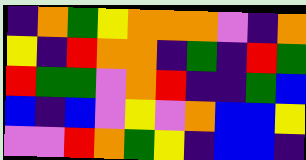[["indigo", "orange", "green", "yellow", "orange", "orange", "orange", "violet", "indigo", "orange"], ["yellow", "indigo", "red", "orange", "orange", "indigo", "green", "indigo", "red", "green"], ["red", "green", "green", "violet", "orange", "red", "indigo", "indigo", "green", "blue"], ["blue", "indigo", "blue", "violet", "yellow", "violet", "orange", "blue", "blue", "yellow"], ["violet", "violet", "red", "orange", "green", "yellow", "indigo", "blue", "blue", "indigo"]]